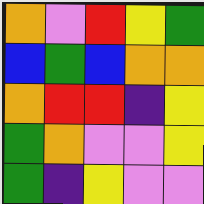[["orange", "violet", "red", "yellow", "green"], ["blue", "green", "blue", "orange", "orange"], ["orange", "red", "red", "indigo", "yellow"], ["green", "orange", "violet", "violet", "yellow"], ["green", "indigo", "yellow", "violet", "violet"]]